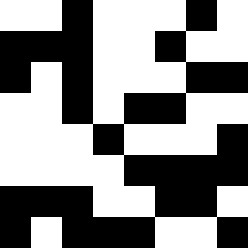[["white", "white", "black", "white", "white", "white", "black", "white"], ["black", "black", "black", "white", "white", "black", "white", "white"], ["black", "white", "black", "white", "white", "white", "black", "black"], ["white", "white", "black", "white", "black", "black", "white", "white"], ["white", "white", "white", "black", "white", "white", "white", "black"], ["white", "white", "white", "white", "black", "black", "black", "black"], ["black", "black", "black", "white", "white", "black", "black", "white"], ["black", "white", "black", "black", "black", "white", "white", "black"]]